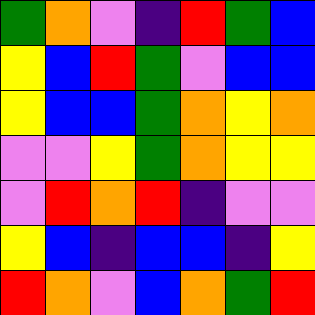[["green", "orange", "violet", "indigo", "red", "green", "blue"], ["yellow", "blue", "red", "green", "violet", "blue", "blue"], ["yellow", "blue", "blue", "green", "orange", "yellow", "orange"], ["violet", "violet", "yellow", "green", "orange", "yellow", "yellow"], ["violet", "red", "orange", "red", "indigo", "violet", "violet"], ["yellow", "blue", "indigo", "blue", "blue", "indigo", "yellow"], ["red", "orange", "violet", "blue", "orange", "green", "red"]]